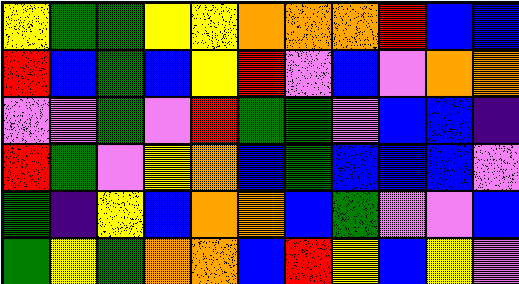[["yellow", "green", "green", "yellow", "yellow", "orange", "orange", "orange", "red", "blue", "blue"], ["red", "blue", "green", "blue", "yellow", "red", "violet", "blue", "violet", "orange", "orange"], ["violet", "violet", "green", "violet", "red", "green", "green", "violet", "blue", "blue", "indigo"], ["red", "green", "violet", "yellow", "orange", "blue", "green", "blue", "blue", "blue", "violet"], ["green", "indigo", "yellow", "blue", "orange", "orange", "blue", "green", "violet", "violet", "blue"], ["green", "yellow", "green", "orange", "orange", "blue", "red", "yellow", "blue", "yellow", "violet"]]